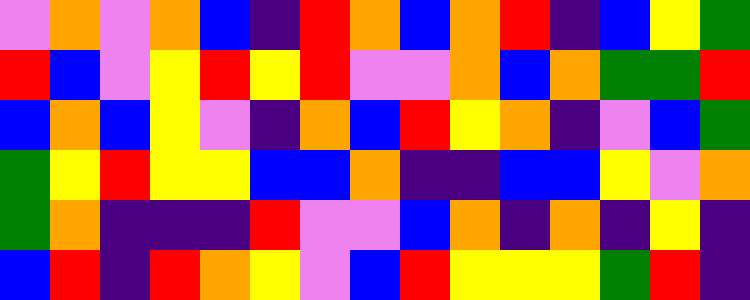[["violet", "orange", "violet", "orange", "blue", "indigo", "red", "orange", "blue", "orange", "red", "indigo", "blue", "yellow", "green"], ["red", "blue", "violet", "yellow", "red", "yellow", "red", "violet", "violet", "orange", "blue", "orange", "green", "green", "red"], ["blue", "orange", "blue", "yellow", "violet", "indigo", "orange", "blue", "red", "yellow", "orange", "indigo", "violet", "blue", "green"], ["green", "yellow", "red", "yellow", "yellow", "blue", "blue", "orange", "indigo", "indigo", "blue", "blue", "yellow", "violet", "orange"], ["green", "orange", "indigo", "indigo", "indigo", "red", "violet", "violet", "blue", "orange", "indigo", "orange", "indigo", "yellow", "indigo"], ["blue", "red", "indigo", "red", "orange", "yellow", "violet", "blue", "red", "yellow", "yellow", "yellow", "green", "red", "indigo"]]